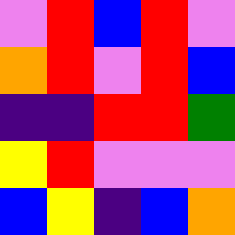[["violet", "red", "blue", "red", "violet"], ["orange", "red", "violet", "red", "blue"], ["indigo", "indigo", "red", "red", "green"], ["yellow", "red", "violet", "violet", "violet"], ["blue", "yellow", "indigo", "blue", "orange"]]